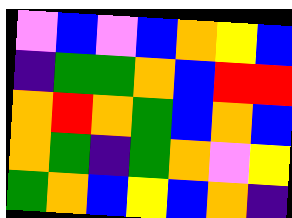[["violet", "blue", "violet", "blue", "orange", "yellow", "blue"], ["indigo", "green", "green", "orange", "blue", "red", "red"], ["orange", "red", "orange", "green", "blue", "orange", "blue"], ["orange", "green", "indigo", "green", "orange", "violet", "yellow"], ["green", "orange", "blue", "yellow", "blue", "orange", "indigo"]]